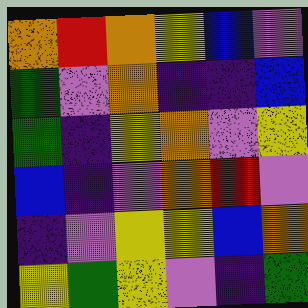[["orange", "red", "orange", "yellow", "blue", "violet"], ["green", "violet", "orange", "indigo", "indigo", "blue"], ["green", "indigo", "yellow", "orange", "violet", "yellow"], ["blue", "indigo", "violet", "orange", "red", "violet"], ["indigo", "violet", "yellow", "yellow", "blue", "orange"], ["yellow", "green", "yellow", "violet", "indigo", "green"]]